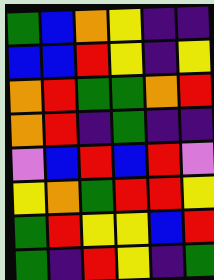[["green", "blue", "orange", "yellow", "indigo", "indigo"], ["blue", "blue", "red", "yellow", "indigo", "yellow"], ["orange", "red", "green", "green", "orange", "red"], ["orange", "red", "indigo", "green", "indigo", "indigo"], ["violet", "blue", "red", "blue", "red", "violet"], ["yellow", "orange", "green", "red", "red", "yellow"], ["green", "red", "yellow", "yellow", "blue", "red"], ["green", "indigo", "red", "yellow", "indigo", "green"]]